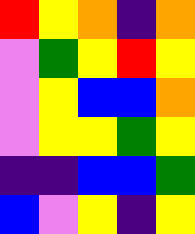[["red", "yellow", "orange", "indigo", "orange"], ["violet", "green", "yellow", "red", "yellow"], ["violet", "yellow", "blue", "blue", "orange"], ["violet", "yellow", "yellow", "green", "yellow"], ["indigo", "indigo", "blue", "blue", "green"], ["blue", "violet", "yellow", "indigo", "yellow"]]